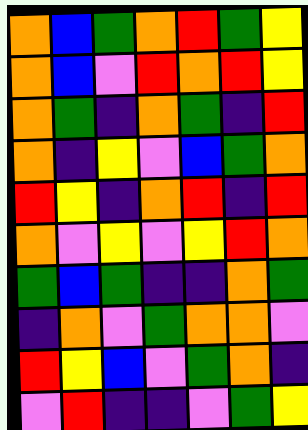[["orange", "blue", "green", "orange", "red", "green", "yellow"], ["orange", "blue", "violet", "red", "orange", "red", "yellow"], ["orange", "green", "indigo", "orange", "green", "indigo", "red"], ["orange", "indigo", "yellow", "violet", "blue", "green", "orange"], ["red", "yellow", "indigo", "orange", "red", "indigo", "red"], ["orange", "violet", "yellow", "violet", "yellow", "red", "orange"], ["green", "blue", "green", "indigo", "indigo", "orange", "green"], ["indigo", "orange", "violet", "green", "orange", "orange", "violet"], ["red", "yellow", "blue", "violet", "green", "orange", "indigo"], ["violet", "red", "indigo", "indigo", "violet", "green", "yellow"]]